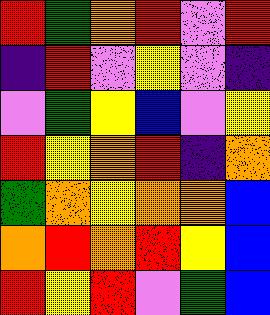[["red", "green", "orange", "red", "violet", "red"], ["indigo", "red", "violet", "yellow", "violet", "indigo"], ["violet", "green", "yellow", "blue", "violet", "yellow"], ["red", "yellow", "orange", "red", "indigo", "orange"], ["green", "orange", "yellow", "orange", "orange", "blue"], ["orange", "red", "orange", "red", "yellow", "blue"], ["red", "yellow", "red", "violet", "green", "blue"]]